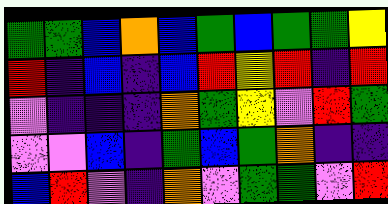[["green", "green", "blue", "orange", "blue", "green", "blue", "green", "green", "yellow"], ["red", "indigo", "blue", "indigo", "blue", "red", "yellow", "red", "indigo", "red"], ["violet", "indigo", "indigo", "indigo", "orange", "green", "yellow", "violet", "red", "green"], ["violet", "violet", "blue", "indigo", "green", "blue", "green", "orange", "indigo", "indigo"], ["blue", "red", "violet", "indigo", "orange", "violet", "green", "green", "violet", "red"]]